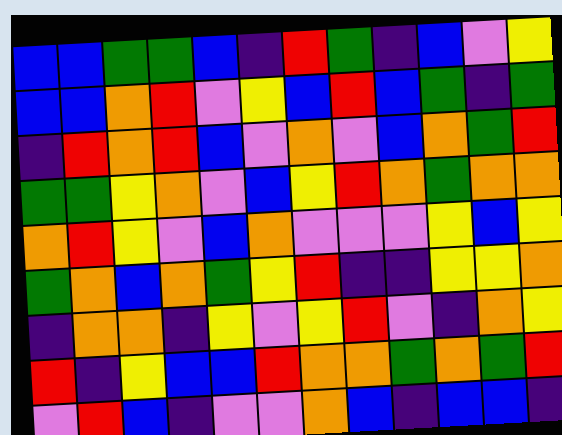[["blue", "blue", "green", "green", "blue", "indigo", "red", "green", "indigo", "blue", "violet", "yellow"], ["blue", "blue", "orange", "red", "violet", "yellow", "blue", "red", "blue", "green", "indigo", "green"], ["indigo", "red", "orange", "red", "blue", "violet", "orange", "violet", "blue", "orange", "green", "red"], ["green", "green", "yellow", "orange", "violet", "blue", "yellow", "red", "orange", "green", "orange", "orange"], ["orange", "red", "yellow", "violet", "blue", "orange", "violet", "violet", "violet", "yellow", "blue", "yellow"], ["green", "orange", "blue", "orange", "green", "yellow", "red", "indigo", "indigo", "yellow", "yellow", "orange"], ["indigo", "orange", "orange", "indigo", "yellow", "violet", "yellow", "red", "violet", "indigo", "orange", "yellow"], ["red", "indigo", "yellow", "blue", "blue", "red", "orange", "orange", "green", "orange", "green", "red"], ["violet", "red", "blue", "indigo", "violet", "violet", "orange", "blue", "indigo", "blue", "blue", "indigo"]]